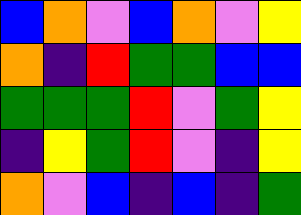[["blue", "orange", "violet", "blue", "orange", "violet", "yellow"], ["orange", "indigo", "red", "green", "green", "blue", "blue"], ["green", "green", "green", "red", "violet", "green", "yellow"], ["indigo", "yellow", "green", "red", "violet", "indigo", "yellow"], ["orange", "violet", "blue", "indigo", "blue", "indigo", "green"]]